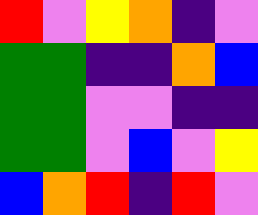[["red", "violet", "yellow", "orange", "indigo", "violet"], ["green", "green", "indigo", "indigo", "orange", "blue"], ["green", "green", "violet", "violet", "indigo", "indigo"], ["green", "green", "violet", "blue", "violet", "yellow"], ["blue", "orange", "red", "indigo", "red", "violet"]]